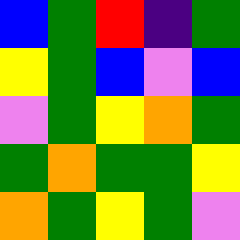[["blue", "green", "red", "indigo", "green"], ["yellow", "green", "blue", "violet", "blue"], ["violet", "green", "yellow", "orange", "green"], ["green", "orange", "green", "green", "yellow"], ["orange", "green", "yellow", "green", "violet"]]